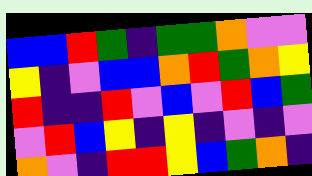[["blue", "blue", "red", "green", "indigo", "green", "green", "orange", "violet", "violet"], ["yellow", "indigo", "violet", "blue", "blue", "orange", "red", "green", "orange", "yellow"], ["red", "indigo", "indigo", "red", "violet", "blue", "violet", "red", "blue", "green"], ["violet", "red", "blue", "yellow", "indigo", "yellow", "indigo", "violet", "indigo", "violet"], ["orange", "violet", "indigo", "red", "red", "yellow", "blue", "green", "orange", "indigo"]]